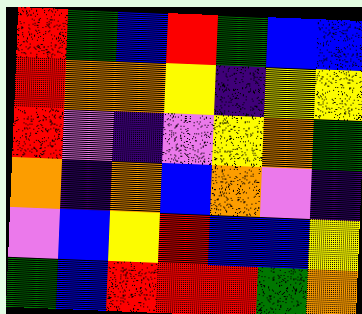[["red", "green", "blue", "red", "green", "blue", "blue"], ["red", "orange", "orange", "yellow", "indigo", "yellow", "yellow"], ["red", "violet", "indigo", "violet", "yellow", "orange", "green"], ["orange", "indigo", "orange", "blue", "orange", "violet", "indigo"], ["violet", "blue", "yellow", "red", "blue", "blue", "yellow"], ["green", "blue", "red", "red", "red", "green", "orange"]]